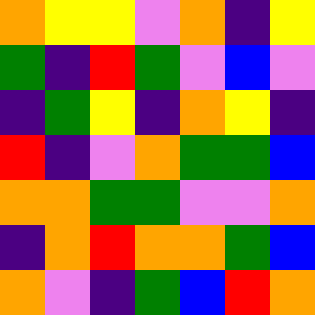[["orange", "yellow", "yellow", "violet", "orange", "indigo", "yellow"], ["green", "indigo", "red", "green", "violet", "blue", "violet"], ["indigo", "green", "yellow", "indigo", "orange", "yellow", "indigo"], ["red", "indigo", "violet", "orange", "green", "green", "blue"], ["orange", "orange", "green", "green", "violet", "violet", "orange"], ["indigo", "orange", "red", "orange", "orange", "green", "blue"], ["orange", "violet", "indigo", "green", "blue", "red", "orange"]]